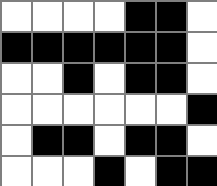[["white", "white", "white", "white", "black", "black", "white"], ["black", "black", "black", "black", "black", "black", "white"], ["white", "white", "black", "white", "black", "black", "white"], ["white", "white", "white", "white", "white", "white", "black"], ["white", "black", "black", "white", "black", "black", "white"], ["white", "white", "white", "black", "white", "black", "black"]]